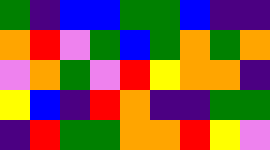[["green", "indigo", "blue", "blue", "green", "green", "blue", "indigo", "indigo"], ["orange", "red", "violet", "green", "blue", "green", "orange", "green", "orange"], ["violet", "orange", "green", "violet", "red", "yellow", "orange", "orange", "indigo"], ["yellow", "blue", "indigo", "red", "orange", "indigo", "indigo", "green", "green"], ["indigo", "red", "green", "green", "orange", "orange", "red", "yellow", "violet"]]